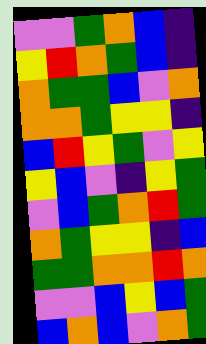[["violet", "violet", "green", "orange", "blue", "indigo"], ["yellow", "red", "orange", "green", "blue", "indigo"], ["orange", "green", "green", "blue", "violet", "orange"], ["orange", "orange", "green", "yellow", "yellow", "indigo"], ["blue", "red", "yellow", "green", "violet", "yellow"], ["yellow", "blue", "violet", "indigo", "yellow", "green"], ["violet", "blue", "green", "orange", "red", "green"], ["orange", "green", "yellow", "yellow", "indigo", "blue"], ["green", "green", "orange", "orange", "red", "orange"], ["violet", "violet", "blue", "yellow", "blue", "green"], ["blue", "orange", "blue", "violet", "orange", "green"]]